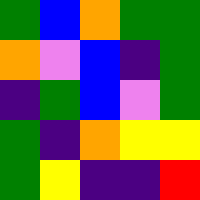[["green", "blue", "orange", "green", "green"], ["orange", "violet", "blue", "indigo", "green"], ["indigo", "green", "blue", "violet", "green"], ["green", "indigo", "orange", "yellow", "yellow"], ["green", "yellow", "indigo", "indigo", "red"]]